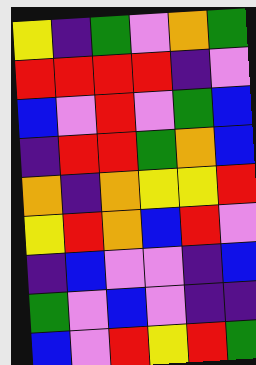[["yellow", "indigo", "green", "violet", "orange", "green"], ["red", "red", "red", "red", "indigo", "violet"], ["blue", "violet", "red", "violet", "green", "blue"], ["indigo", "red", "red", "green", "orange", "blue"], ["orange", "indigo", "orange", "yellow", "yellow", "red"], ["yellow", "red", "orange", "blue", "red", "violet"], ["indigo", "blue", "violet", "violet", "indigo", "blue"], ["green", "violet", "blue", "violet", "indigo", "indigo"], ["blue", "violet", "red", "yellow", "red", "green"]]